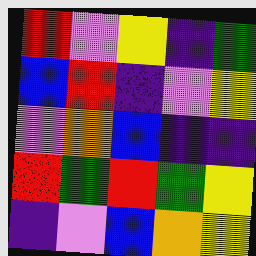[["red", "violet", "yellow", "indigo", "green"], ["blue", "red", "indigo", "violet", "yellow"], ["violet", "orange", "blue", "indigo", "indigo"], ["red", "green", "red", "green", "yellow"], ["indigo", "violet", "blue", "orange", "yellow"]]